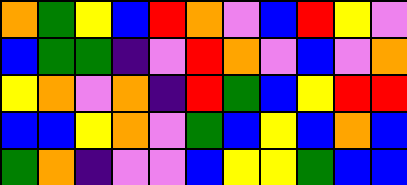[["orange", "green", "yellow", "blue", "red", "orange", "violet", "blue", "red", "yellow", "violet"], ["blue", "green", "green", "indigo", "violet", "red", "orange", "violet", "blue", "violet", "orange"], ["yellow", "orange", "violet", "orange", "indigo", "red", "green", "blue", "yellow", "red", "red"], ["blue", "blue", "yellow", "orange", "violet", "green", "blue", "yellow", "blue", "orange", "blue"], ["green", "orange", "indigo", "violet", "violet", "blue", "yellow", "yellow", "green", "blue", "blue"]]